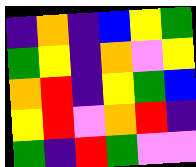[["indigo", "orange", "indigo", "blue", "yellow", "green"], ["green", "yellow", "indigo", "orange", "violet", "yellow"], ["orange", "red", "indigo", "yellow", "green", "blue"], ["yellow", "red", "violet", "orange", "red", "indigo"], ["green", "indigo", "red", "green", "violet", "violet"]]